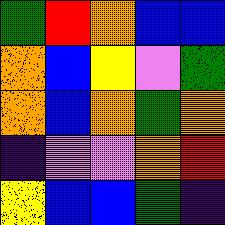[["green", "red", "orange", "blue", "blue"], ["orange", "blue", "yellow", "violet", "green"], ["orange", "blue", "orange", "green", "orange"], ["indigo", "violet", "violet", "orange", "red"], ["yellow", "blue", "blue", "green", "indigo"]]